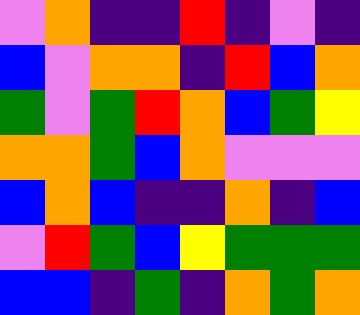[["violet", "orange", "indigo", "indigo", "red", "indigo", "violet", "indigo"], ["blue", "violet", "orange", "orange", "indigo", "red", "blue", "orange"], ["green", "violet", "green", "red", "orange", "blue", "green", "yellow"], ["orange", "orange", "green", "blue", "orange", "violet", "violet", "violet"], ["blue", "orange", "blue", "indigo", "indigo", "orange", "indigo", "blue"], ["violet", "red", "green", "blue", "yellow", "green", "green", "green"], ["blue", "blue", "indigo", "green", "indigo", "orange", "green", "orange"]]